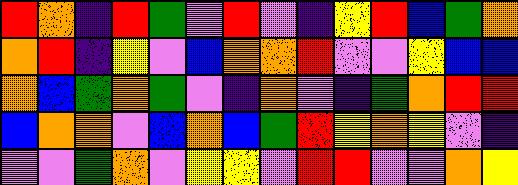[["red", "orange", "indigo", "red", "green", "violet", "red", "violet", "indigo", "yellow", "red", "blue", "green", "orange"], ["orange", "red", "indigo", "yellow", "violet", "blue", "orange", "orange", "red", "violet", "violet", "yellow", "blue", "blue"], ["orange", "blue", "green", "orange", "green", "violet", "indigo", "orange", "violet", "indigo", "green", "orange", "red", "red"], ["blue", "orange", "orange", "violet", "blue", "orange", "blue", "green", "red", "yellow", "orange", "yellow", "violet", "indigo"], ["violet", "violet", "green", "orange", "violet", "yellow", "yellow", "violet", "red", "red", "violet", "violet", "orange", "yellow"]]